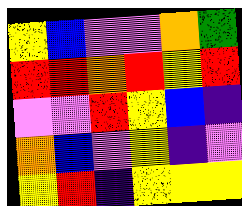[["yellow", "blue", "violet", "violet", "orange", "green"], ["red", "red", "orange", "red", "yellow", "red"], ["violet", "violet", "red", "yellow", "blue", "indigo"], ["orange", "blue", "violet", "yellow", "indigo", "violet"], ["yellow", "red", "indigo", "yellow", "yellow", "yellow"]]